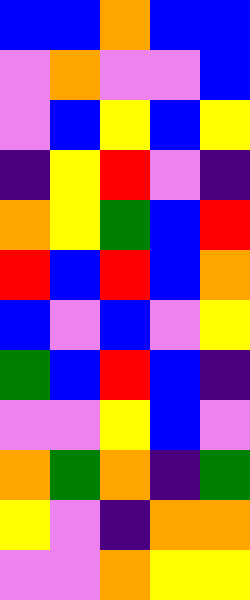[["blue", "blue", "orange", "blue", "blue"], ["violet", "orange", "violet", "violet", "blue"], ["violet", "blue", "yellow", "blue", "yellow"], ["indigo", "yellow", "red", "violet", "indigo"], ["orange", "yellow", "green", "blue", "red"], ["red", "blue", "red", "blue", "orange"], ["blue", "violet", "blue", "violet", "yellow"], ["green", "blue", "red", "blue", "indigo"], ["violet", "violet", "yellow", "blue", "violet"], ["orange", "green", "orange", "indigo", "green"], ["yellow", "violet", "indigo", "orange", "orange"], ["violet", "violet", "orange", "yellow", "yellow"]]